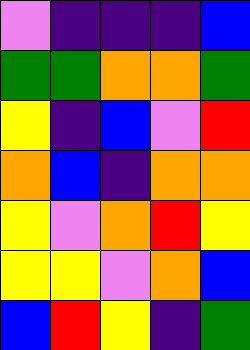[["violet", "indigo", "indigo", "indigo", "blue"], ["green", "green", "orange", "orange", "green"], ["yellow", "indigo", "blue", "violet", "red"], ["orange", "blue", "indigo", "orange", "orange"], ["yellow", "violet", "orange", "red", "yellow"], ["yellow", "yellow", "violet", "orange", "blue"], ["blue", "red", "yellow", "indigo", "green"]]